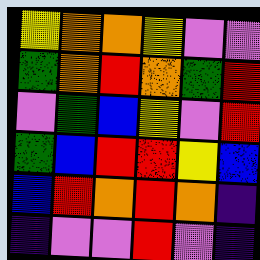[["yellow", "orange", "orange", "yellow", "violet", "violet"], ["green", "orange", "red", "orange", "green", "red"], ["violet", "green", "blue", "yellow", "violet", "red"], ["green", "blue", "red", "red", "yellow", "blue"], ["blue", "red", "orange", "red", "orange", "indigo"], ["indigo", "violet", "violet", "red", "violet", "indigo"]]